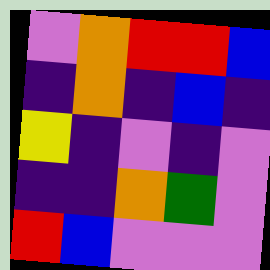[["violet", "orange", "red", "red", "blue"], ["indigo", "orange", "indigo", "blue", "indigo"], ["yellow", "indigo", "violet", "indigo", "violet"], ["indigo", "indigo", "orange", "green", "violet"], ["red", "blue", "violet", "violet", "violet"]]